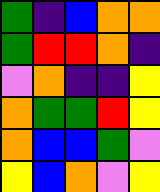[["green", "indigo", "blue", "orange", "orange"], ["green", "red", "red", "orange", "indigo"], ["violet", "orange", "indigo", "indigo", "yellow"], ["orange", "green", "green", "red", "yellow"], ["orange", "blue", "blue", "green", "violet"], ["yellow", "blue", "orange", "violet", "yellow"]]